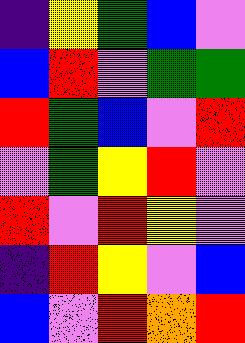[["indigo", "yellow", "green", "blue", "violet"], ["blue", "red", "violet", "green", "green"], ["red", "green", "blue", "violet", "red"], ["violet", "green", "yellow", "red", "violet"], ["red", "violet", "red", "yellow", "violet"], ["indigo", "red", "yellow", "violet", "blue"], ["blue", "violet", "red", "orange", "red"]]